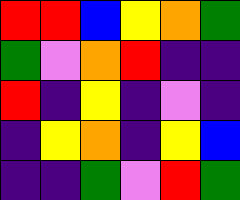[["red", "red", "blue", "yellow", "orange", "green"], ["green", "violet", "orange", "red", "indigo", "indigo"], ["red", "indigo", "yellow", "indigo", "violet", "indigo"], ["indigo", "yellow", "orange", "indigo", "yellow", "blue"], ["indigo", "indigo", "green", "violet", "red", "green"]]